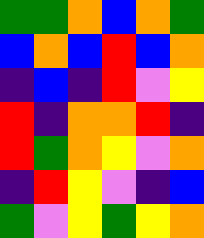[["green", "green", "orange", "blue", "orange", "green"], ["blue", "orange", "blue", "red", "blue", "orange"], ["indigo", "blue", "indigo", "red", "violet", "yellow"], ["red", "indigo", "orange", "orange", "red", "indigo"], ["red", "green", "orange", "yellow", "violet", "orange"], ["indigo", "red", "yellow", "violet", "indigo", "blue"], ["green", "violet", "yellow", "green", "yellow", "orange"]]